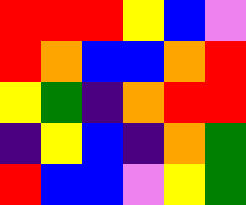[["red", "red", "red", "yellow", "blue", "violet"], ["red", "orange", "blue", "blue", "orange", "red"], ["yellow", "green", "indigo", "orange", "red", "red"], ["indigo", "yellow", "blue", "indigo", "orange", "green"], ["red", "blue", "blue", "violet", "yellow", "green"]]